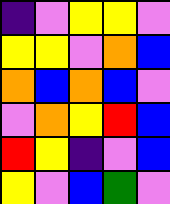[["indigo", "violet", "yellow", "yellow", "violet"], ["yellow", "yellow", "violet", "orange", "blue"], ["orange", "blue", "orange", "blue", "violet"], ["violet", "orange", "yellow", "red", "blue"], ["red", "yellow", "indigo", "violet", "blue"], ["yellow", "violet", "blue", "green", "violet"]]